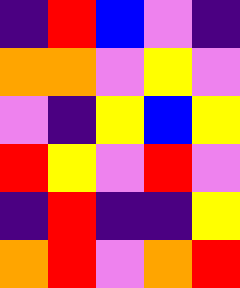[["indigo", "red", "blue", "violet", "indigo"], ["orange", "orange", "violet", "yellow", "violet"], ["violet", "indigo", "yellow", "blue", "yellow"], ["red", "yellow", "violet", "red", "violet"], ["indigo", "red", "indigo", "indigo", "yellow"], ["orange", "red", "violet", "orange", "red"]]